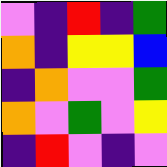[["violet", "indigo", "red", "indigo", "green"], ["orange", "indigo", "yellow", "yellow", "blue"], ["indigo", "orange", "violet", "violet", "green"], ["orange", "violet", "green", "violet", "yellow"], ["indigo", "red", "violet", "indigo", "violet"]]